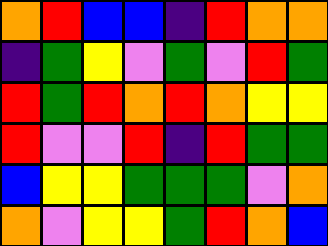[["orange", "red", "blue", "blue", "indigo", "red", "orange", "orange"], ["indigo", "green", "yellow", "violet", "green", "violet", "red", "green"], ["red", "green", "red", "orange", "red", "orange", "yellow", "yellow"], ["red", "violet", "violet", "red", "indigo", "red", "green", "green"], ["blue", "yellow", "yellow", "green", "green", "green", "violet", "orange"], ["orange", "violet", "yellow", "yellow", "green", "red", "orange", "blue"]]